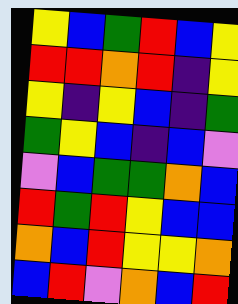[["yellow", "blue", "green", "red", "blue", "yellow"], ["red", "red", "orange", "red", "indigo", "yellow"], ["yellow", "indigo", "yellow", "blue", "indigo", "green"], ["green", "yellow", "blue", "indigo", "blue", "violet"], ["violet", "blue", "green", "green", "orange", "blue"], ["red", "green", "red", "yellow", "blue", "blue"], ["orange", "blue", "red", "yellow", "yellow", "orange"], ["blue", "red", "violet", "orange", "blue", "red"]]